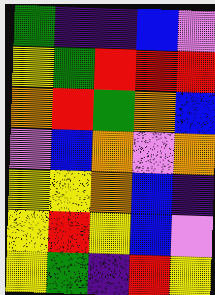[["green", "indigo", "indigo", "blue", "violet"], ["yellow", "green", "red", "red", "red"], ["orange", "red", "green", "orange", "blue"], ["violet", "blue", "orange", "violet", "orange"], ["yellow", "yellow", "orange", "blue", "indigo"], ["yellow", "red", "yellow", "blue", "violet"], ["yellow", "green", "indigo", "red", "yellow"]]